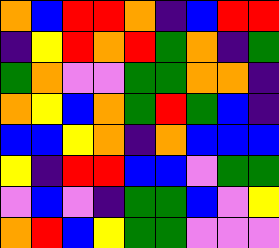[["orange", "blue", "red", "red", "orange", "indigo", "blue", "red", "red"], ["indigo", "yellow", "red", "orange", "red", "green", "orange", "indigo", "green"], ["green", "orange", "violet", "violet", "green", "green", "orange", "orange", "indigo"], ["orange", "yellow", "blue", "orange", "green", "red", "green", "blue", "indigo"], ["blue", "blue", "yellow", "orange", "indigo", "orange", "blue", "blue", "blue"], ["yellow", "indigo", "red", "red", "blue", "blue", "violet", "green", "green"], ["violet", "blue", "violet", "indigo", "green", "green", "blue", "violet", "yellow"], ["orange", "red", "blue", "yellow", "green", "green", "violet", "violet", "violet"]]